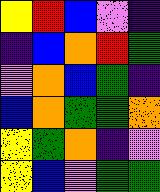[["yellow", "red", "blue", "violet", "indigo"], ["indigo", "blue", "orange", "red", "green"], ["violet", "orange", "blue", "green", "indigo"], ["blue", "orange", "green", "green", "orange"], ["yellow", "green", "orange", "indigo", "violet"], ["yellow", "blue", "violet", "green", "green"]]